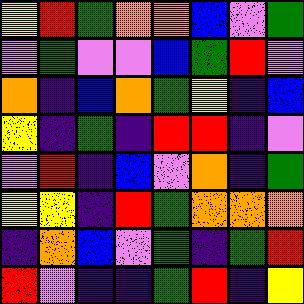[["yellow", "red", "green", "orange", "orange", "blue", "violet", "green"], ["violet", "green", "violet", "violet", "blue", "green", "red", "violet"], ["orange", "indigo", "blue", "orange", "green", "yellow", "indigo", "blue"], ["yellow", "indigo", "green", "indigo", "red", "red", "indigo", "violet"], ["violet", "red", "indigo", "blue", "violet", "orange", "indigo", "green"], ["yellow", "yellow", "indigo", "red", "green", "orange", "orange", "orange"], ["indigo", "orange", "blue", "violet", "green", "indigo", "green", "red"], ["red", "violet", "indigo", "indigo", "green", "red", "indigo", "yellow"]]